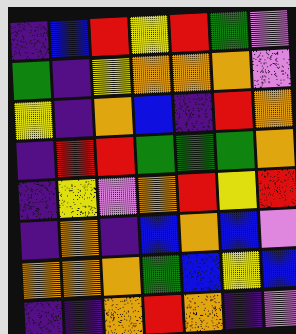[["indigo", "blue", "red", "yellow", "red", "green", "violet"], ["green", "indigo", "yellow", "orange", "orange", "orange", "violet"], ["yellow", "indigo", "orange", "blue", "indigo", "red", "orange"], ["indigo", "red", "red", "green", "green", "green", "orange"], ["indigo", "yellow", "violet", "orange", "red", "yellow", "red"], ["indigo", "orange", "indigo", "blue", "orange", "blue", "violet"], ["orange", "orange", "orange", "green", "blue", "yellow", "blue"], ["indigo", "indigo", "orange", "red", "orange", "indigo", "violet"]]